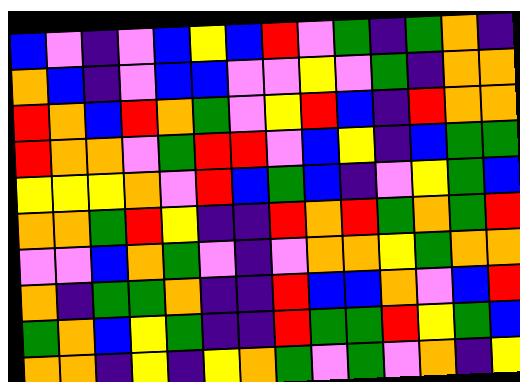[["blue", "violet", "indigo", "violet", "blue", "yellow", "blue", "red", "violet", "green", "indigo", "green", "orange", "indigo"], ["orange", "blue", "indigo", "violet", "blue", "blue", "violet", "violet", "yellow", "violet", "green", "indigo", "orange", "orange"], ["red", "orange", "blue", "red", "orange", "green", "violet", "yellow", "red", "blue", "indigo", "red", "orange", "orange"], ["red", "orange", "orange", "violet", "green", "red", "red", "violet", "blue", "yellow", "indigo", "blue", "green", "green"], ["yellow", "yellow", "yellow", "orange", "violet", "red", "blue", "green", "blue", "indigo", "violet", "yellow", "green", "blue"], ["orange", "orange", "green", "red", "yellow", "indigo", "indigo", "red", "orange", "red", "green", "orange", "green", "red"], ["violet", "violet", "blue", "orange", "green", "violet", "indigo", "violet", "orange", "orange", "yellow", "green", "orange", "orange"], ["orange", "indigo", "green", "green", "orange", "indigo", "indigo", "red", "blue", "blue", "orange", "violet", "blue", "red"], ["green", "orange", "blue", "yellow", "green", "indigo", "indigo", "red", "green", "green", "red", "yellow", "green", "blue"], ["orange", "orange", "indigo", "yellow", "indigo", "yellow", "orange", "green", "violet", "green", "violet", "orange", "indigo", "yellow"]]